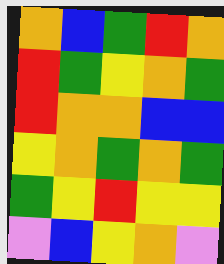[["orange", "blue", "green", "red", "orange"], ["red", "green", "yellow", "orange", "green"], ["red", "orange", "orange", "blue", "blue"], ["yellow", "orange", "green", "orange", "green"], ["green", "yellow", "red", "yellow", "yellow"], ["violet", "blue", "yellow", "orange", "violet"]]